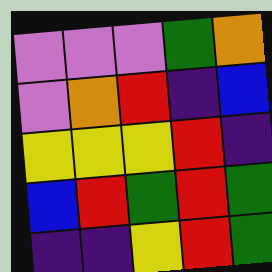[["violet", "violet", "violet", "green", "orange"], ["violet", "orange", "red", "indigo", "blue"], ["yellow", "yellow", "yellow", "red", "indigo"], ["blue", "red", "green", "red", "green"], ["indigo", "indigo", "yellow", "red", "green"]]